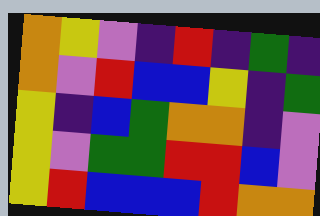[["orange", "yellow", "violet", "indigo", "red", "indigo", "green", "indigo"], ["orange", "violet", "red", "blue", "blue", "yellow", "indigo", "green"], ["yellow", "indigo", "blue", "green", "orange", "orange", "indigo", "violet"], ["yellow", "violet", "green", "green", "red", "red", "blue", "violet"], ["yellow", "red", "blue", "blue", "blue", "red", "orange", "orange"]]